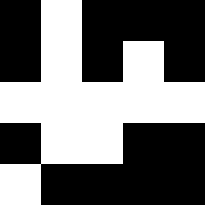[["black", "white", "black", "black", "black"], ["black", "white", "black", "white", "black"], ["white", "white", "white", "white", "white"], ["black", "white", "white", "black", "black"], ["white", "black", "black", "black", "black"]]